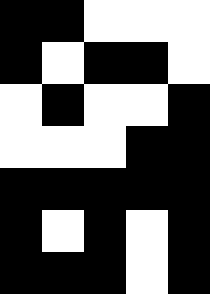[["black", "black", "white", "white", "white"], ["black", "white", "black", "black", "white"], ["white", "black", "white", "white", "black"], ["white", "white", "white", "black", "black"], ["black", "black", "black", "black", "black"], ["black", "white", "black", "white", "black"], ["black", "black", "black", "white", "black"]]